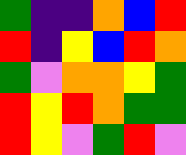[["green", "indigo", "indigo", "orange", "blue", "red"], ["red", "indigo", "yellow", "blue", "red", "orange"], ["green", "violet", "orange", "orange", "yellow", "green"], ["red", "yellow", "red", "orange", "green", "green"], ["red", "yellow", "violet", "green", "red", "violet"]]